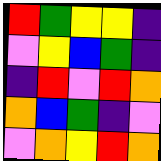[["red", "green", "yellow", "yellow", "indigo"], ["violet", "yellow", "blue", "green", "indigo"], ["indigo", "red", "violet", "red", "orange"], ["orange", "blue", "green", "indigo", "violet"], ["violet", "orange", "yellow", "red", "orange"]]